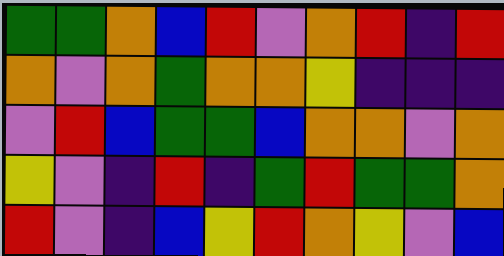[["green", "green", "orange", "blue", "red", "violet", "orange", "red", "indigo", "red"], ["orange", "violet", "orange", "green", "orange", "orange", "yellow", "indigo", "indigo", "indigo"], ["violet", "red", "blue", "green", "green", "blue", "orange", "orange", "violet", "orange"], ["yellow", "violet", "indigo", "red", "indigo", "green", "red", "green", "green", "orange"], ["red", "violet", "indigo", "blue", "yellow", "red", "orange", "yellow", "violet", "blue"]]